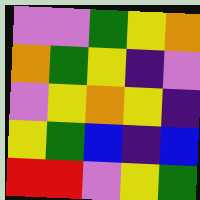[["violet", "violet", "green", "yellow", "orange"], ["orange", "green", "yellow", "indigo", "violet"], ["violet", "yellow", "orange", "yellow", "indigo"], ["yellow", "green", "blue", "indigo", "blue"], ["red", "red", "violet", "yellow", "green"]]